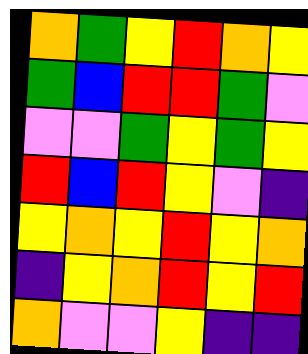[["orange", "green", "yellow", "red", "orange", "yellow"], ["green", "blue", "red", "red", "green", "violet"], ["violet", "violet", "green", "yellow", "green", "yellow"], ["red", "blue", "red", "yellow", "violet", "indigo"], ["yellow", "orange", "yellow", "red", "yellow", "orange"], ["indigo", "yellow", "orange", "red", "yellow", "red"], ["orange", "violet", "violet", "yellow", "indigo", "indigo"]]